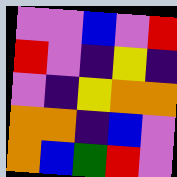[["violet", "violet", "blue", "violet", "red"], ["red", "violet", "indigo", "yellow", "indigo"], ["violet", "indigo", "yellow", "orange", "orange"], ["orange", "orange", "indigo", "blue", "violet"], ["orange", "blue", "green", "red", "violet"]]